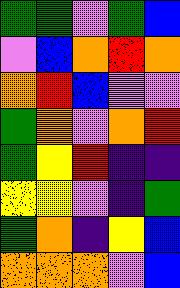[["green", "green", "violet", "green", "blue"], ["violet", "blue", "orange", "red", "orange"], ["orange", "red", "blue", "violet", "violet"], ["green", "orange", "violet", "orange", "red"], ["green", "yellow", "red", "indigo", "indigo"], ["yellow", "yellow", "violet", "indigo", "green"], ["green", "orange", "indigo", "yellow", "blue"], ["orange", "orange", "orange", "violet", "blue"]]